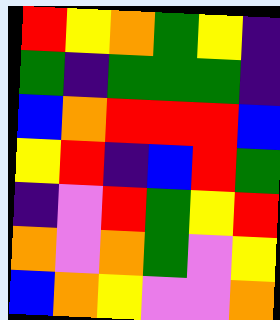[["red", "yellow", "orange", "green", "yellow", "indigo"], ["green", "indigo", "green", "green", "green", "indigo"], ["blue", "orange", "red", "red", "red", "blue"], ["yellow", "red", "indigo", "blue", "red", "green"], ["indigo", "violet", "red", "green", "yellow", "red"], ["orange", "violet", "orange", "green", "violet", "yellow"], ["blue", "orange", "yellow", "violet", "violet", "orange"]]